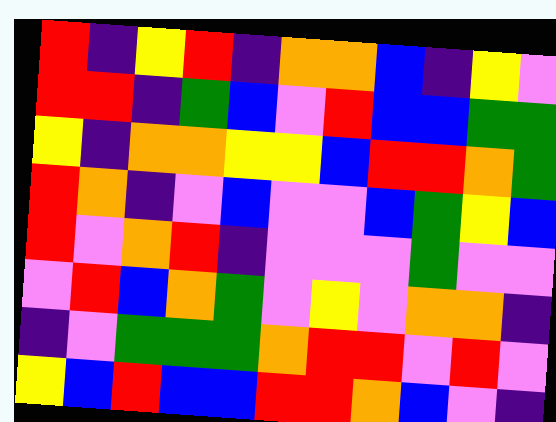[["red", "indigo", "yellow", "red", "indigo", "orange", "orange", "blue", "indigo", "yellow", "violet"], ["red", "red", "indigo", "green", "blue", "violet", "red", "blue", "blue", "green", "green"], ["yellow", "indigo", "orange", "orange", "yellow", "yellow", "blue", "red", "red", "orange", "green"], ["red", "orange", "indigo", "violet", "blue", "violet", "violet", "blue", "green", "yellow", "blue"], ["red", "violet", "orange", "red", "indigo", "violet", "violet", "violet", "green", "violet", "violet"], ["violet", "red", "blue", "orange", "green", "violet", "yellow", "violet", "orange", "orange", "indigo"], ["indigo", "violet", "green", "green", "green", "orange", "red", "red", "violet", "red", "violet"], ["yellow", "blue", "red", "blue", "blue", "red", "red", "orange", "blue", "violet", "indigo"]]